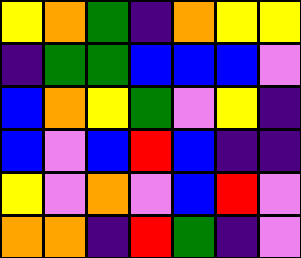[["yellow", "orange", "green", "indigo", "orange", "yellow", "yellow"], ["indigo", "green", "green", "blue", "blue", "blue", "violet"], ["blue", "orange", "yellow", "green", "violet", "yellow", "indigo"], ["blue", "violet", "blue", "red", "blue", "indigo", "indigo"], ["yellow", "violet", "orange", "violet", "blue", "red", "violet"], ["orange", "orange", "indigo", "red", "green", "indigo", "violet"]]